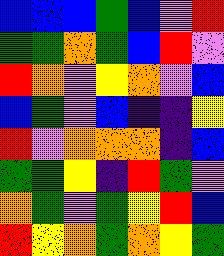[["blue", "blue", "blue", "green", "blue", "violet", "red"], ["green", "green", "orange", "green", "blue", "red", "violet"], ["red", "orange", "violet", "yellow", "orange", "violet", "blue"], ["blue", "green", "violet", "blue", "indigo", "indigo", "yellow"], ["red", "violet", "orange", "orange", "orange", "indigo", "blue"], ["green", "green", "yellow", "indigo", "red", "green", "violet"], ["orange", "green", "violet", "green", "yellow", "red", "blue"], ["red", "yellow", "orange", "green", "orange", "yellow", "green"]]